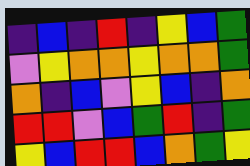[["indigo", "blue", "indigo", "red", "indigo", "yellow", "blue", "green"], ["violet", "yellow", "orange", "orange", "yellow", "orange", "orange", "green"], ["orange", "indigo", "blue", "violet", "yellow", "blue", "indigo", "orange"], ["red", "red", "violet", "blue", "green", "red", "indigo", "green"], ["yellow", "blue", "red", "red", "blue", "orange", "green", "yellow"]]